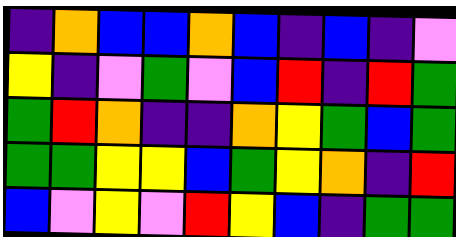[["indigo", "orange", "blue", "blue", "orange", "blue", "indigo", "blue", "indigo", "violet"], ["yellow", "indigo", "violet", "green", "violet", "blue", "red", "indigo", "red", "green"], ["green", "red", "orange", "indigo", "indigo", "orange", "yellow", "green", "blue", "green"], ["green", "green", "yellow", "yellow", "blue", "green", "yellow", "orange", "indigo", "red"], ["blue", "violet", "yellow", "violet", "red", "yellow", "blue", "indigo", "green", "green"]]